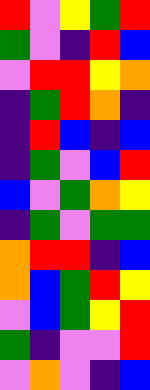[["red", "violet", "yellow", "green", "red"], ["green", "violet", "indigo", "red", "blue"], ["violet", "red", "red", "yellow", "orange"], ["indigo", "green", "red", "orange", "indigo"], ["indigo", "red", "blue", "indigo", "blue"], ["indigo", "green", "violet", "blue", "red"], ["blue", "violet", "green", "orange", "yellow"], ["indigo", "green", "violet", "green", "green"], ["orange", "red", "red", "indigo", "blue"], ["orange", "blue", "green", "red", "yellow"], ["violet", "blue", "green", "yellow", "red"], ["green", "indigo", "violet", "violet", "red"], ["violet", "orange", "violet", "indigo", "blue"]]